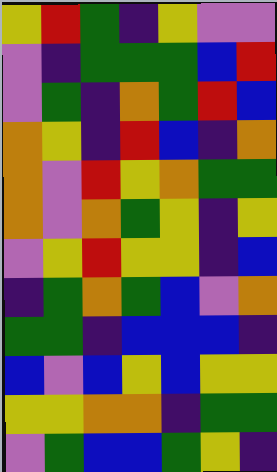[["yellow", "red", "green", "indigo", "yellow", "violet", "violet"], ["violet", "indigo", "green", "green", "green", "blue", "red"], ["violet", "green", "indigo", "orange", "green", "red", "blue"], ["orange", "yellow", "indigo", "red", "blue", "indigo", "orange"], ["orange", "violet", "red", "yellow", "orange", "green", "green"], ["orange", "violet", "orange", "green", "yellow", "indigo", "yellow"], ["violet", "yellow", "red", "yellow", "yellow", "indigo", "blue"], ["indigo", "green", "orange", "green", "blue", "violet", "orange"], ["green", "green", "indigo", "blue", "blue", "blue", "indigo"], ["blue", "violet", "blue", "yellow", "blue", "yellow", "yellow"], ["yellow", "yellow", "orange", "orange", "indigo", "green", "green"], ["violet", "green", "blue", "blue", "green", "yellow", "indigo"]]